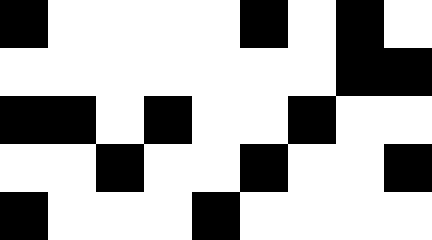[["black", "white", "white", "white", "white", "black", "white", "black", "white"], ["white", "white", "white", "white", "white", "white", "white", "black", "black"], ["black", "black", "white", "black", "white", "white", "black", "white", "white"], ["white", "white", "black", "white", "white", "black", "white", "white", "black"], ["black", "white", "white", "white", "black", "white", "white", "white", "white"]]